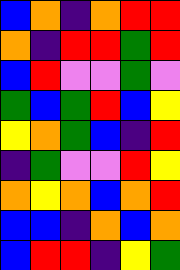[["blue", "orange", "indigo", "orange", "red", "red"], ["orange", "indigo", "red", "red", "green", "red"], ["blue", "red", "violet", "violet", "green", "violet"], ["green", "blue", "green", "red", "blue", "yellow"], ["yellow", "orange", "green", "blue", "indigo", "red"], ["indigo", "green", "violet", "violet", "red", "yellow"], ["orange", "yellow", "orange", "blue", "orange", "red"], ["blue", "blue", "indigo", "orange", "blue", "orange"], ["blue", "red", "red", "indigo", "yellow", "green"]]